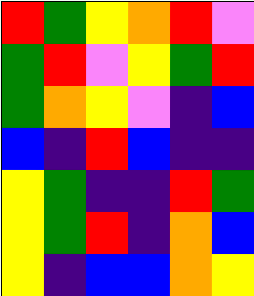[["red", "green", "yellow", "orange", "red", "violet"], ["green", "red", "violet", "yellow", "green", "red"], ["green", "orange", "yellow", "violet", "indigo", "blue"], ["blue", "indigo", "red", "blue", "indigo", "indigo"], ["yellow", "green", "indigo", "indigo", "red", "green"], ["yellow", "green", "red", "indigo", "orange", "blue"], ["yellow", "indigo", "blue", "blue", "orange", "yellow"]]